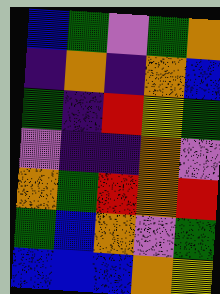[["blue", "green", "violet", "green", "orange"], ["indigo", "orange", "indigo", "orange", "blue"], ["green", "indigo", "red", "yellow", "green"], ["violet", "indigo", "indigo", "orange", "violet"], ["orange", "green", "red", "orange", "red"], ["green", "blue", "orange", "violet", "green"], ["blue", "blue", "blue", "orange", "yellow"]]